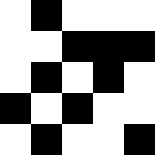[["white", "black", "white", "white", "white"], ["white", "white", "black", "black", "black"], ["white", "black", "white", "black", "white"], ["black", "white", "black", "white", "white"], ["white", "black", "white", "white", "black"]]